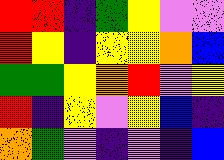[["red", "red", "indigo", "green", "yellow", "violet", "violet"], ["red", "yellow", "indigo", "yellow", "yellow", "orange", "blue"], ["green", "green", "yellow", "orange", "red", "violet", "yellow"], ["red", "indigo", "yellow", "violet", "yellow", "blue", "indigo"], ["orange", "green", "violet", "indigo", "violet", "indigo", "blue"]]